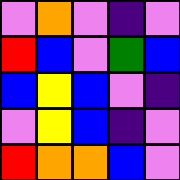[["violet", "orange", "violet", "indigo", "violet"], ["red", "blue", "violet", "green", "blue"], ["blue", "yellow", "blue", "violet", "indigo"], ["violet", "yellow", "blue", "indigo", "violet"], ["red", "orange", "orange", "blue", "violet"]]